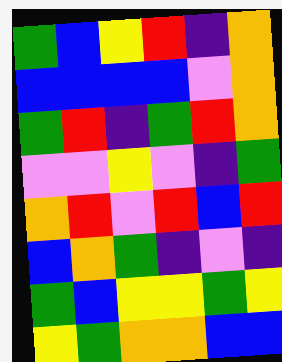[["green", "blue", "yellow", "red", "indigo", "orange"], ["blue", "blue", "blue", "blue", "violet", "orange"], ["green", "red", "indigo", "green", "red", "orange"], ["violet", "violet", "yellow", "violet", "indigo", "green"], ["orange", "red", "violet", "red", "blue", "red"], ["blue", "orange", "green", "indigo", "violet", "indigo"], ["green", "blue", "yellow", "yellow", "green", "yellow"], ["yellow", "green", "orange", "orange", "blue", "blue"]]